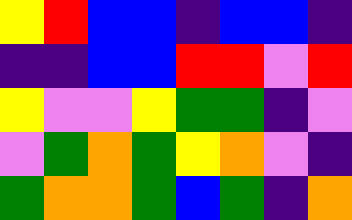[["yellow", "red", "blue", "blue", "indigo", "blue", "blue", "indigo"], ["indigo", "indigo", "blue", "blue", "red", "red", "violet", "red"], ["yellow", "violet", "violet", "yellow", "green", "green", "indigo", "violet"], ["violet", "green", "orange", "green", "yellow", "orange", "violet", "indigo"], ["green", "orange", "orange", "green", "blue", "green", "indigo", "orange"]]